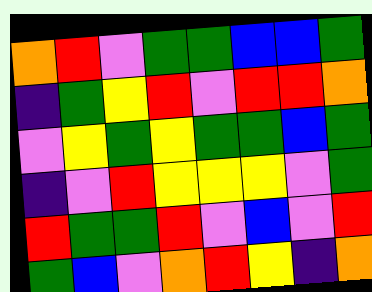[["orange", "red", "violet", "green", "green", "blue", "blue", "green"], ["indigo", "green", "yellow", "red", "violet", "red", "red", "orange"], ["violet", "yellow", "green", "yellow", "green", "green", "blue", "green"], ["indigo", "violet", "red", "yellow", "yellow", "yellow", "violet", "green"], ["red", "green", "green", "red", "violet", "blue", "violet", "red"], ["green", "blue", "violet", "orange", "red", "yellow", "indigo", "orange"]]